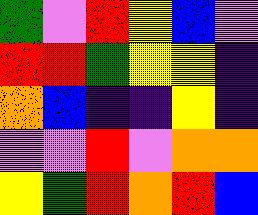[["green", "violet", "red", "yellow", "blue", "violet"], ["red", "red", "green", "yellow", "yellow", "indigo"], ["orange", "blue", "indigo", "indigo", "yellow", "indigo"], ["violet", "violet", "red", "violet", "orange", "orange"], ["yellow", "green", "red", "orange", "red", "blue"]]